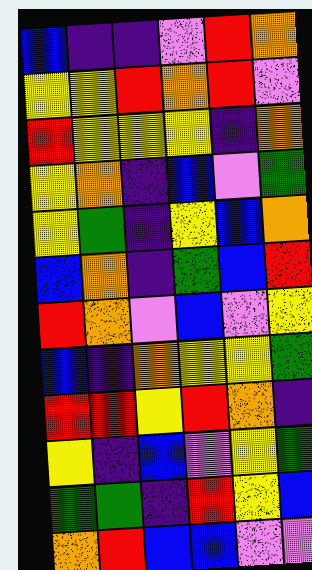[["blue", "indigo", "indigo", "violet", "red", "orange"], ["yellow", "yellow", "red", "orange", "red", "violet"], ["red", "yellow", "yellow", "yellow", "indigo", "orange"], ["yellow", "orange", "indigo", "blue", "violet", "green"], ["yellow", "green", "indigo", "yellow", "blue", "orange"], ["blue", "orange", "indigo", "green", "blue", "red"], ["red", "orange", "violet", "blue", "violet", "yellow"], ["blue", "indigo", "orange", "yellow", "yellow", "green"], ["red", "red", "yellow", "red", "orange", "indigo"], ["yellow", "indigo", "blue", "violet", "yellow", "green"], ["green", "green", "indigo", "red", "yellow", "blue"], ["orange", "red", "blue", "blue", "violet", "violet"]]